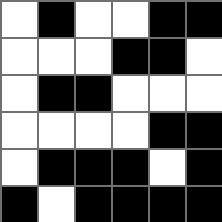[["white", "black", "white", "white", "black", "black"], ["white", "white", "white", "black", "black", "white"], ["white", "black", "black", "white", "white", "white"], ["white", "white", "white", "white", "black", "black"], ["white", "black", "black", "black", "white", "black"], ["black", "white", "black", "black", "black", "black"]]